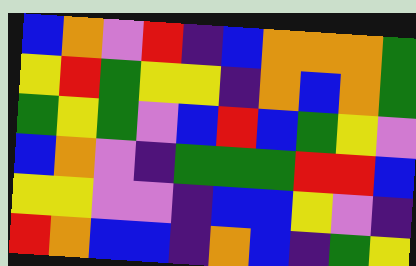[["blue", "orange", "violet", "red", "indigo", "blue", "orange", "orange", "orange", "green"], ["yellow", "red", "green", "yellow", "yellow", "indigo", "orange", "blue", "orange", "green"], ["green", "yellow", "green", "violet", "blue", "red", "blue", "green", "yellow", "violet"], ["blue", "orange", "violet", "indigo", "green", "green", "green", "red", "red", "blue"], ["yellow", "yellow", "violet", "violet", "indigo", "blue", "blue", "yellow", "violet", "indigo"], ["red", "orange", "blue", "blue", "indigo", "orange", "blue", "indigo", "green", "yellow"]]